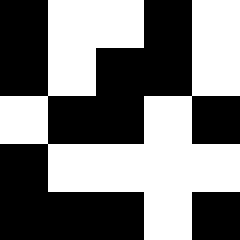[["black", "white", "white", "black", "white"], ["black", "white", "black", "black", "white"], ["white", "black", "black", "white", "black"], ["black", "white", "white", "white", "white"], ["black", "black", "black", "white", "black"]]